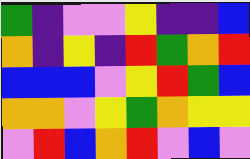[["green", "indigo", "violet", "violet", "yellow", "indigo", "indigo", "blue"], ["orange", "indigo", "yellow", "indigo", "red", "green", "orange", "red"], ["blue", "blue", "blue", "violet", "yellow", "red", "green", "blue"], ["orange", "orange", "violet", "yellow", "green", "orange", "yellow", "yellow"], ["violet", "red", "blue", "orange", "red", "violet", "blue", "violet"]]